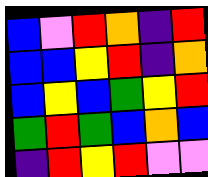[["blue", "violet", "red", "orange", "indigo", "red"], ["blue", "blue", "yellow", "red", "indigo", "orange"], ["blue", "yellow", "blue", "green", "yellow", "red"], ["green", "red", "green", "blue", "orange", "blue"], ["indigo", "red", "yellow", "red", "violet", "violet"]]